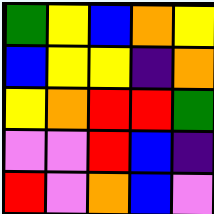[["green", "yellow", "blue", "orange", "yellow"], ["blue", "yellow", "yellow", "indigo", "orange"], ["yellow", "orange", "red", "red", "green"], ["violet", "violet", "red", "blue", "indigo"], ["red", "violet", "orange", "blue", "violet"]]